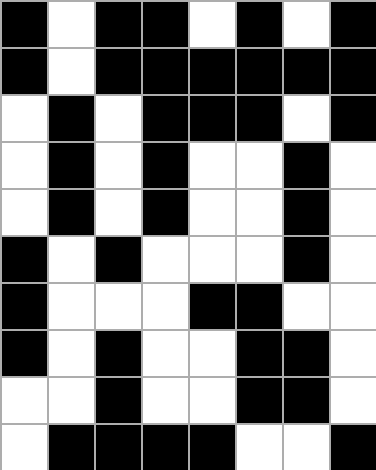[["black", "white", "black", "black", "white", "black", "white", "black"], ["black", "white", "black", "black", "black", "black", "black", "black"], ["white", "black", "white", "black", "black", "black", "white", "black"], ["white", "black", "white", "black", "white", "white", "black", "white"], ["white", "black", "white", "black", "white", "white", "black", "white"], ["black", "white", "black", "white", "white", "white", "black", "white"], ["black", "white", "white", "white", "black", "black", "white", "white"], ["black", "white", "black", "white", "white", "black", "black", "white"], ["white", "white", "black", "white", "white", "black", "black", "white"], ["white", "black", "black", "black", "black", "white", "white", "black"]]